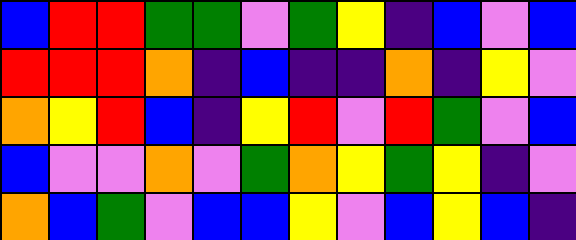[["blue", "red", "red", "green", "green", "violet", "green", "yellow", "indigo", "blue", "violet", "blue"], ["red", "red", "red", "orange", "indigo", "blue", "indigo", "indigo", "orange", "indigo", "yellow", "violet"], ["orange", "yellow", "red", "blue", "indigo", "yellow", "red", "violet", "red", "green", "violet", "blue"], ["blue", "violet", "violet", "orange", "violet", "green", "orange", "yellow", "green", "yellow", "indigo", "violet"], ["orange", "blue", "green", "violet", "blue", "blue", "yellow", "violet", "blue", "yellow", "blue", "indigo"]]